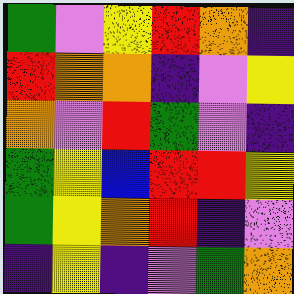[["green", "violet", "yellow", "red", "orange", "indigo"], ["red", "orange", "orange", "indigo", "violet", "yellow"], ["orange", "violet", "red", "green", "violet", "indigo"], ["green", "yellow", "blue", "red", "red", "yellow"], ["green", "yellow", "orange", "red", "indigo", "violet"], ["indigo", "yellow", "indigo", "violet", "green", "orange"]]